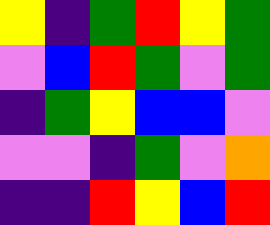[["yellow", "indigo", "green", "red", "yellow", "green"], ["violet", "blue", "red", "green", "violet", "green"], ["indigo", "green", "yellow", "blue", "blue", "violet"], ["violet", "violet", "indigo", "green", "violet", "orange"], ["indigo", "indigo", "red", "yellow", "blue", "red"]]